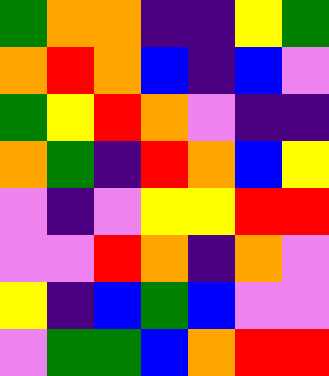[["green", "orange", "orange", "indigo", "indigo", "yellow", "green"], ["orange", "red", "orange", "blue", "indigo", "blue", "violet"], ["green", "yellow", "red", "orange", "violet", "indigo", "indigo"], ["orange", "green", "indigo", "red", "orange", "blue", "yellow"], ["violet", "indigo", "violet", "yellow", "yellow", "red", "red"], ["violet", "violet", "red", "orange", "indigo", "orange", "violet"], ["yellow", "indigo", "blue", "green", "blue", "violet", "violet"], ["violet", "green", "green", "blue", "orange", "red", "red"]]